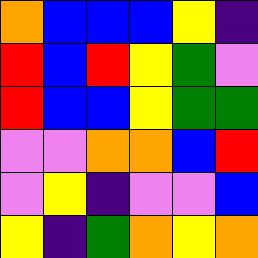[["orange", "blue", "blue", "blue", "yellow", "indigo"], ["red", "blue", "red", "yellow", "green", "violet"], ["red", "blue", "blue", "yellow", "green", "green"], ["violet", "violet", "orange", "orange", "blue", "red"], ["violet", "yellow", "indigo", "violet", "violet", "blue"], ["yellow", "indigo", "green", "orange", "yellow", "orange"]]